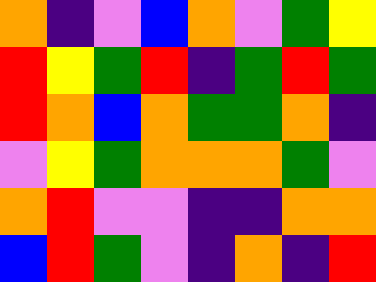[["orange", "indigo", "violet", "blue", "orange", "violet", "green", "yellow"], ["red", "yellow", "green", "red", "indigo", "green", "red", "green"], ["red", "orange", "blue", "orange", "green", "green", "orange", "indigo"], ["violet", "yellow", "green", "orange", "orange", "orange", "green", "violet"], ["orange", "red", "violet", "violet", "indigo", "indigo", "orange", "orange"], ["blue", "red", "green", "violet", "indigo", "orange", "indigo", "red"]]